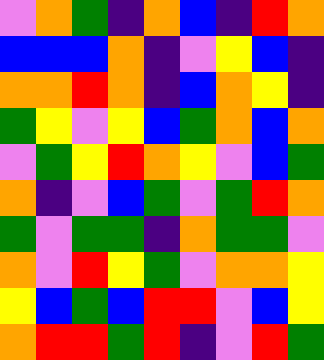[["violet", "orange", "green", "indigo", "orange", "blue", "indigo", "red", "orange"], ["blue", "blue", "blue", "orange", "indigo", "violet", "yellow", "blue", "indigo"], ["orange", "orange", "red", "orange", "indigo", "blue", "orange", "yellow", "indigo"], ["green", "yellow", "violet", "yellow", "blue", "green", "orange", "blue", "orange"], ["violet", "green", "yellow", "red", "orange", "yellow", "violet", "blue", "green"], ["orange", "indigo", "violet", "blue", "green", "violet", "green", "red", "orange"], ["green", "violet", "green", "green", "indigo", "orange", "green", "green", "violet"], ["orange", "violet", "red", "yellow", "green", "violet", "orange", "orange", "yellow"], ["yellow", "blue", "green", "blue", "red", "red", "violet", "blue", "yellow"], ["orange", "red", "red", "green", "red", "indigo", "violet", "red", "green"]]